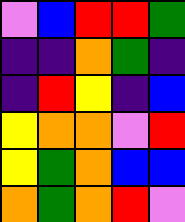[["violet", "blue", "red", "red", "green"], ["indigo", "indigo", "orange", "green", "indigo"], ["indigo", "red", "yellow", "indigo", "blue"], ["yellow", "orange", "orange", "violet", "red"], ["yellow", "green", "orange", "blue", "blue"], ["orange", "green", "orange", "red", "violet"]]